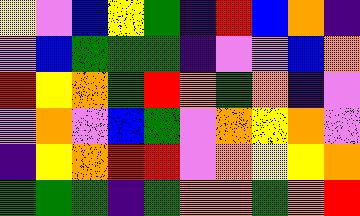[["yellow", "violet", "blue", "yellow", "green", "indigo", "red", "blue", "orange", "indigo"], ["violet", "blue", "green", "green", "green", "indigo", "violet", "violet", "blue", "orange"], ["red", "yellow", "orange", "green", "red", "orange", "green", "orange", "indigo", "violet"], ["violet", "orange", "violet", "blue", "green", "violet", "orange", "yellow", "orange", "violet"], ["indigo", "yellow", "orange", "red", "red", "violet", "orange", "yellow", "yellow", "orange"], ["green", "green", "green", "indigo", "green", "orange", "orange", "green", "orange", "red"]]